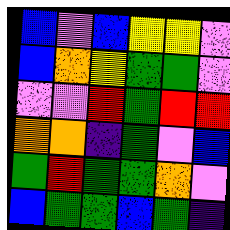[["blue", "violet", "blue", "yellow", "yellow", "violet"], ["blue", "orange", "yellow", "green", "green", "violet"], ["violet", "violet", "red", "green", "red", "red"], ["orange", "orange", "indigo", "green", "violet", "blue"], ["green", "red", "green", "green", "orange", "violet"], ["blue", "green", "green", "blue", "green", "indigo"]]